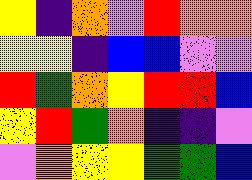[["yellow", "indigo", "orange", "violet", "red", "orange", "orange"], ["yellow", "yellow", "indigo", "blue", "blue", "violet", "violet"], ["red", "green", "orange", "yellow", "red", "red", "blue"], ["yellow", "red", "green", "orange", "indigo", "indigo", "violet"], ["violet", "orange", "yellow", "yellow", "green", "green", "blue"]]